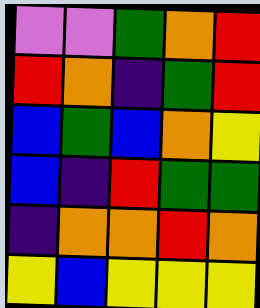[["violet", "violet", "green", "orange", "red"], ["red", "orange", "indigo", "green", "red"], ["blue", "green", "blue", "orange", "yellow"], ["blue", "indigo", "red", "green", "green"], ["indigo", "orange", "orange", "red", "orange"], ["yellow", "blue", "yellow", "yellow", "yellow"]]